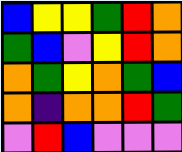[["blue", "yellow", "yellow", "green", "red", "orange"], ["green", "blue", "violet", "yellow", "red", "orange"], ["orange", "green", "yellow", "orange", "green", "blue"], ["orange", "indigo", "orange", "orange", "red", "green"], ["violet", "red", "blue", "violet", "violet", "violet"]]